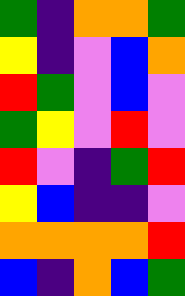[["green", "indigo", "orange", "orange", "green"], ["yellow", "indigo", "violet", "blue", "orange"], ["red", "green", "violet", "blue", "violet"], ["green", "yellow", "violet", "red", "violet"], ["red", "violet", "indigo", "green", "red"], ["yellow", "blue", "indigo", "indigo", "violet"], ["orange", "orange", "orange", "orange", "red"], ["blue", "indigo", "orange", "blue", "green"]]